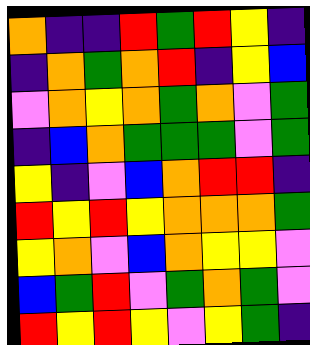[["orange", "indigo", "indigo", "red", "green", "red", "yellow", "indigo"], ["indigo", "orange", "green", "orange", "red", "indigo", "yellow", "blue"], ["violet", "orange", "yellow", "orange", "green", "orange", "violet", "green"], ["indigo", "blue", "orange", "green", "green", "green", "violet", "green"], ["yellow", "indigo", "violet", "blue", "orange", "red", "red", "indigo"], ["red", "yellow", "red", "yellow", "orange", "orange", "orange", "green"], ["yellow", "orange", "violet", "blue", "orange", "yellow", "yellow", "violet"], ["blue", "green", "red", "violet", "green", "orange", "green", "violet"], ["red", "yellow", "red", "yellow", "violet", "yellow", "green", "indigo"]]